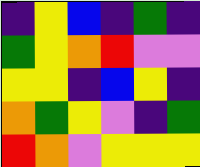[["indigo", "yellow", "blue", "indigo", "green", "indigo"], ["green", "yellow", "orange", "red", "violet", "violet"], ["yellow", "yellow", "indigo", "blue", "yellow", "indigo"], ["orange", "green", "yellow", "violet", "indigo", "green"], ["red", "orange", "violet", "yellow", "yellow", "yellow"]]